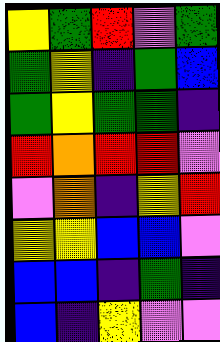[["yellow", "green", "red", "violet", "green"], ["green", "yellow", "indigo", "green", "blue"], ["green", "yellow", "green", "green", "indigo"], ["red", "orange", "red", "red", "violet"], ["violet", "orange", "indigo", "yellow", "red"], ["yellow", "yellow", "blue", "blue", "violet"], ["blue", "blue", "indigo", "green", "indigo"], ["blue", "indigo", "yellow", "violet", "violet"]]